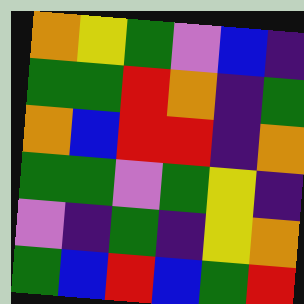[["orange", "yellow", "green", "violet", "blue", "indigo"], ["green", "green", "red", "orange", "indigo", "green"], ["orange", "blue", "red", "red", "indigo", "orange"], ["green", "green", "violet", "green", "yellow", "indigo"], ["violet", "indigo", "green", "indigo", "yellow", "orange"], ["green", "blue", "red", "blue", "green", "red"]]